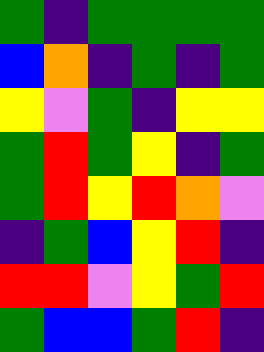[["green", "indigo", "green", "green", "green", "green"], ["blue", "orange", "indigo", "green", "indigo", "green"], ["yellow", "violet", "green", "indigo", "yellow", "yellow"], ["green", "red", "green", "yellow", "indigo", "green"], ["green", "red", "yellow", "red", "orange", "violet"], ["indigo", "green", "blue", "yellow", "red", "indigo"], ["red", "red", "violet", "yellow", "green", "red"], ["green", "blue", "blue", "green", "red", "indigo"]]